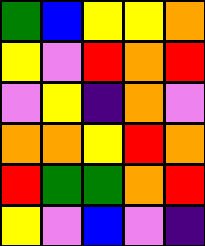[["green", "blue", "yellow", "yellow", "orange"], ["yellow", "violet", "red", "orange", "red"], ["violet", "yellow", "indigo", "orange", "violet"], ["orange", "orange", "yellow", "red", "orange"], ["red", "green", "green", "orange", "red"], ["yellow", "violet", "blue", "violet", "indigo"]]